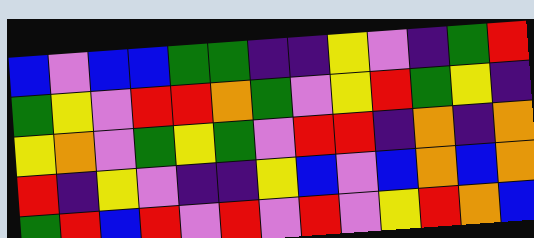[["blue", "violet", "blue", "blue", "green", "green", "indigo", "indigo", "yellow", "violet", "indigo", "green", "red"], ["green", "yellow", "violet", "red", "red", "orange", "green", "violet", "yellow", "red", "green", "yellow", "indigo"], ["yellow", "orange", "violet", "green", "yellow", "green", "violet", "red", "red", "indigo", "orange", "indigo", "orange"], ["red", "indigo", "yellow", "violet", "indigo", "indigo", "yellow", "blue", "violet", "blue", "orange", "blue", "orange"], ["green", "red", "blue", "red", "violet", "red", "violet", "red", "violet", "yellow", "red", "orange", "blue"]]